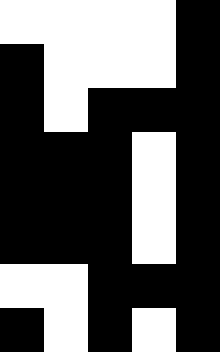[["white", "white", "white", "white", "black"], ["black", "white", "white", "white", "black"], ["black", "white", "black", "black", "black"], ["black", "black", "black", "white", "black"], ["black", "black", "black", "white", "black"], ["black", "black", "black", "white", "black"], ["white", "white", "black", "black", "black"], ["black", "white", "black", "white", "black"]]